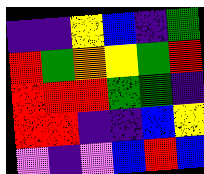[["indigo", "indigo", "yellow", "blue", "indigo", "green"], ["red", "green", "orange", "yellow", "green", "red"], ["red", "red", "red", "green", "green", "indigo"], ["red", "red", "indigo", "indigo", "blue", "yellow"], ["violet", "indigo", "violet", "blue", "red", "blue"]]